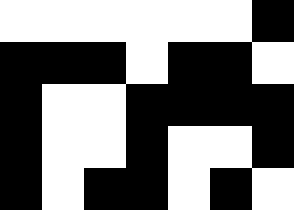[["white", "white", "white", "white", "white", "white", "black"], ["black", "black", "black", "white", "black", "black", "white"], ["black", "white", "white", "black", "black", "black", "black"], ["black", "white", "white", "black", "white", "white", "black"], ["black", "white", "black", "black", "white", "black", "white"]]